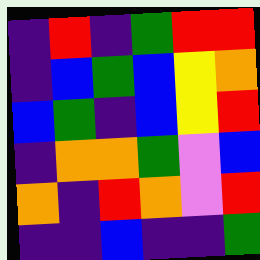[["indigo", "red", "indigo", "green", "red", "red"], ["indigo", "blue", "green", "blue", "yellow", "orange"], ["blue", "green", "indigo", "blue", "yellow", "red"], ["indigo", "orange", "orange", "green", "violet", "blue"], ["orange", "indigo", "red", "orange", "violet", "red"], ["indigo", "indigo", "blue", "indigo", "indigo", "green"]]